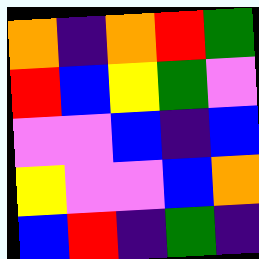[["orange", "indigo", "orange", "red", "green"], ["red", "blue", "yellow", "green", "violet"], ["violet", "violet", "blue", "indigo", "blue"], ["yellow", "violet", "violet", "blue", "orange"], ["blue", "red", "indigo", "green", "indigo"]]